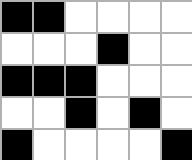[["black", "black", "white", "white", "white", "white"], ["white", "white", "white", "black", "white", "white"], ["black", "black", "black", "white", "white", "white"], ["white", "white", "black", "white", "black", "white"], ["black", "white", "white", "white", "white", "black"]]